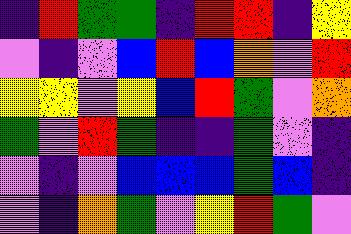[["indigo", "red", "green", "green", "indigo", "red", "red", "indigo", "yellow"], ["violet", "indigo", "violet", "blue", "red", "blue", "orange", "violet", "red"], ["yellow", "yellow", "violet", "yellow", "blue", "red", "green", "violet", "orange"], ["green", "violet", "red", "green", "indigo", "indigo", "green", "violet", "indigo"], ["violet", "indigo", "violet", "blue", "blue", "blue", "green", "blue", "indigo"], ["violet", "indigo", "orange", "green", "violet", "yellow", "red", "green", "violet"]]